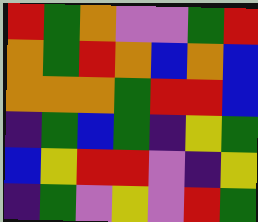[["red", "green", "orange", "violet", "violet", "green", "red"], ["orange", "green", "red", "orange", "blue", "orange", "blue"], ["orange", "orange", "orange", "green", "red", "red", "blue"], ["indigo", "green", "blue", "green", "indigo", "yellow", "green"], ["blue", "yellow", "red", "red", "violet", "indigo", "yellow"], ["indigo", "green", "violet", "yellow", "violet", "red", "green"]]